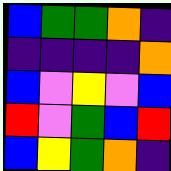[["blue", "green", "green", "orange", "indigo"], ["indigo", "indigo", "indigo", "indigo", "orange"], ["blue", "violet", "yellow", "violet", "blue"], ["red", "violet", "green", "blue", "red"], ["blue", "yellow", "green", "orange", "indigo"]]